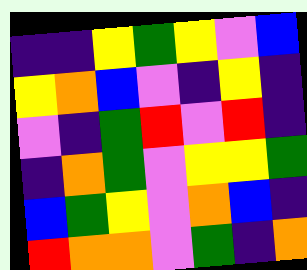[["indigo", "indigo", "yellow", "green", "yellow", "violet", "blue"], ["yellow", "orange", "blue", "violet", "indigo", "yellow", "indigo"], ["violet", "indigo", "green", "red", "violet", "red", "indigo"], ["indigo", "orange", "green", "violet", "yellow", "yellow", "green"], ["blue", "green", "yellow", "violet", "orange", "blue", "indigo"], ["red", "orange", "orange", "violet", "green", "indigo", "orange"]]